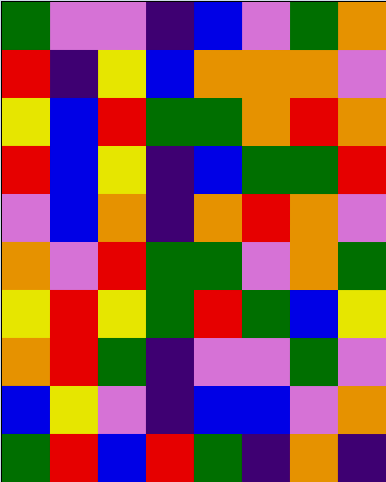[["green", "violet", "violet", "indigo", "blue", "violet", "green", "orange"], ["red", "indigo", "yellow", "blue", "orange", "orange", "orange", "violet"], ["yellow", "blue", "red", "green", "green", "orange", "red", "orange"], ["red", "blue", "yellow", "indigo", "blue", "green", "green", "red"], ["violet", "blue", "orange", "indigo", "orange", "red", "orange", "violet"], ["orange", "violet", "red", "green", "green", "violet", "orange", "green"], ["yellow", "red", "yellow", "green", "red", "green", "blue", "yellow"], ["orange", "red", "green", "indigo", "violet", "violet", "green", "violet"], ["blue", "yellow", "violet", "indigo", "blue", "blue", "violet", "orange"], ["green", "red", "blue", "red", "green", "indigo", "orange", "indigo"]]